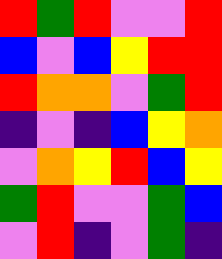[["red", "green", "red", "violet", "violet", "red"], ["blue", "violet", "blue", "yellow", "red", "red"], ["red", "orange", "orange", "violet", "green", "red"], ["indigo", "violet", "indigo", "blue", "yellow", "orange"], ["violet", "orange", "yellow", "red", "blue", "yellow"], ["green", "red", "violet", "violet", "green", "blue"], ["violet", "red", "indigo", "violet", "green", "indigo"]]